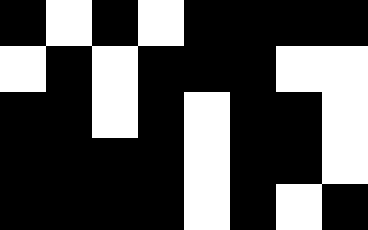[["black", "white", "black", "white", "black", "black", "black", "black"], ["white", "black", "white", "black", "black", "black", "white", "white"], ["black", "black", "white", "black", "white", "black", "black", "white"], ["black", "black", "black", "black", "white", "black", "black", "white"], ["black", "black", "black", "black", "white", "black", "white", "black"]]